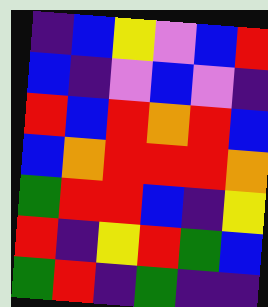[["indigo", "blue", "yellow", "violet", "blue", "red"], ["blue", "indigo", "violet", "blue", "violet", "indigo"], ["red", "blue", "red", "orange", "red", "blue"], ["blue", "orange", "red", "red", "red", "orange"], ["green", "red", "red", "blue", "indigo", "yellow"], ["red", "indigo", "yellow", "red", "green", "blue"], ["green", "red", "indigo", "green", "indigo", "indigo"]]